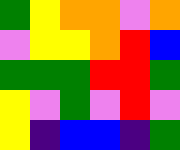[["green", "yellow", "orange", "orange", "violet", "orange"], ["violet", "yellow", "yellow", "orange", "red", "blue"], ["green", "green", "green", "red", "red", "green"], ["yellow", "violet", "green", "violet", "red", "violet"], ["yellow", "indigo", "blue", "blue", "indigo", "green"]]